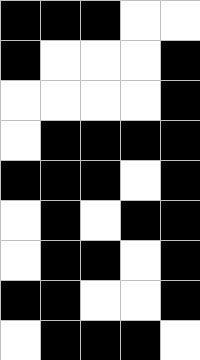[["black", "black", "black", "white", "white"], ["black", "white", "white", "white", "black"], ["white", "white", "white", "white", "black"], ["white", "black", "black", "black", "black"], ["black", "black", "black", "white", "black"], ["white", "black", "white", "black", "black"], ["white", "black", "black", "white", "black"], ["black", "black", "white", "white", "black"], ["white", "black", "black", "black", "white"]]